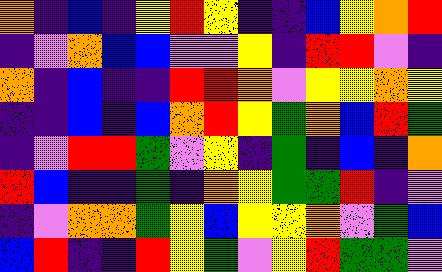[["orange", "indigo", "blue", "indigo", "yellow", "red", "yellow", "indigo", "indigo", "blue", "yellow", "orange", "red"], ["indigo", "violet", "orange", "blue", "blue", "violet", "violet", "yellow", "indigo", "red", "red", "violet", "indigo"], ["orange", "indigo", "blue", "indigo", "indigo", "red", "red", "orange", "violet", "yellow", "yellow", "orange", "yellow"], ["indigo", "indigo", "blue", "indigo", "blue", "orange", "red", "yellow", "green", "orange", "blue", "red", "green"], ["indigo", "violet", "red", "red", "green", "violet", "yellow", "indigo", "green", "indigo", "blue", "indigo", "orange"], ["red", "blue", "indigo", "indigo", "green", "indigo", "orange", "yellow", "green", "green", "red", "indigo", "violet"], ["indigo", "violet", "orange", "orange", "green", "yellow", "blue", "yellow", "yellow", "orange", "violet", "green", "blue"], ["blue", "red", "indigo", "indigo", "red", "yellow", "green", "violet", "yellow", "red", "green", "green", "violet"]]